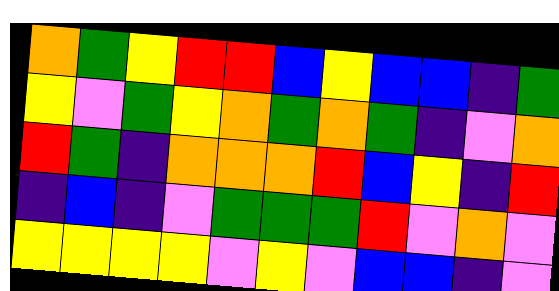[["orange", "green", "yellow", "red", "red", "blue", "yellow", "blue", "blue", "indigo", "green"], ["yellow", "violet", "green", "yellow", "orange", "green", "orange", "green", "indigo", "violet", "orange"], ["red", "green", "indigo", "orange", "orange", "orange", "red", "blue", "yellow", "indigo", "red"], ["indigo", "blue", "indigo", "violet", "green", "green", "green", "red", "violet", "orange", "violet"], ["yellow", "yellow", "yellow", "yellow", "violet", "yellow", "violet", "blue", "blue", "indigo", "violet"]]